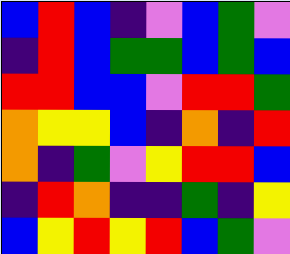[["blue", "red", "blue", "indigo", "violet", "blue", "green", "violet"], ["indigo", "red", "blue", "green", "green", "blue", "green", "blue"], ["red", "red", "blue", "blue", "violet", "red", "red", "green"], ["orange", "yellow", "yellow", "blue", "indigo", "orange", "indigo", "red"], ["orange", "indigo", "green", "violet", "yellow", "red", "red", "blue"], ["indigo", "red", "orange", "indigo", "indigo", "green", "indigo", "yellow"], ["blue", "yellow", "red", "yellow", "red", "blue", "green", "violet"]]